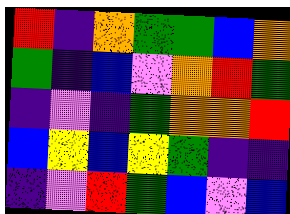[["red", "indigo", "orange", "green", "green", "blue", "orange"], ["green", "indigo", "blue", "violet", "orange", "red", "green"], ["indigo", "violet", "indigo", "green", "orange", "orange", "red"], ["blue", "yellow", "blue", "yellow", "green", "indigo", "indigo"], ["indigo", "violet", "red", "green", "blue", "violet", "blue"]]